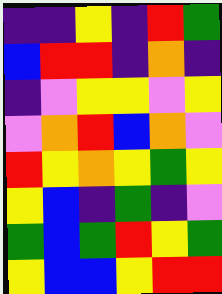[["indigo", "indigo", "yellow", "indigo", "red", "green"], ["blue", "red", "red", "indigo", "orange", "indigo"], ["indigo", "violet", "yellow", "yellow", "violet", "yellow"], ["violet", "orange", "red", "blue", "orange", "violet"], ["red", "yellow", "orange", "yellow", "green", "yellow"], ["yellow", "blue", "indigo", "green", "indigo", "violet"], ["green", "blue", "green", "red", "yellow", "green"], ["yellow", "blue", "blue", "yellow", "red", "red"]]